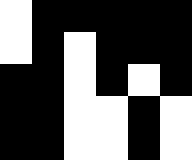[["white", "black", "black", "black", "black", "black"], ["white", "black", "white", "black", "black", "black"], ["black", "black", "white", "black", "white", "black"], ["black", "black", "white", "white", "black", "white"], ["black", "black", "white", "white", "black", "white"]]